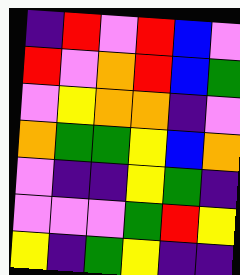[["indigo", "red", "violet", "red", "blue", "violet"], ["red", "violet", "orange", "red", "blue", "green"], ["violet", "yellow", "orange", "orange", "indigo", "violet"], ["orange", "green", "green", "yellow", "blue", "orange"], ["violet", "indigo", "indigo", "yellow", "green", "indigo"], ["violet", "violet", "violet", "green", "red", "yellow"], ["yellow", "indigo", "green", "yellow", "indigo", "indigo"]]